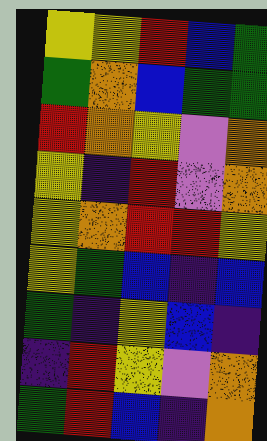[["yellow", "yellow", "red", "blue", "green"], ["green", "orange", "blue", "green", "green"], ["red", "orange", "yellow", "violet", "orange"], ["yellow", "indigo", "red", "violet", "orange"], ["yellow", "orange", "red", "red", "yellow"], ["yellow", "green", "blue", "indigo", "blue"], ["green", "indigo", "yellow", "blue", "indigo"], ["indigo", "red", "yellow", "violet", "orange"], ["green", "red", "blue", "indigo", "orange"]]